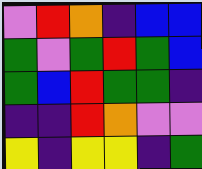[["violet", "red", "orange", "indigo", "blue", "blue"], ["green", "violet", "green", "red", "green", "blue"], ["green", "blue", "red", "green", "green", "indigo"], ["indigo", "indigo", "red", "orange", "violet", "violet"], ["yellow", "indigo", "yellow", "yellow", "indigo", "green"]]